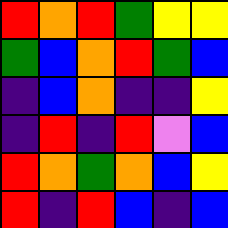[["red", "orange", "red", "green", "yellow", "yellow"], ["green", "blue", "orange", "red", "green", "blue"], ["indigo", "blue", "orange", "indigo", "indigo", "yellow"], ["indigo", "red", "indigo", "red", "violet", "blue"], ["red", "orange", "green", "orange", "blue", "yellow"], ["red", "indigo", "red", "blue", "indigo", "blue"]]